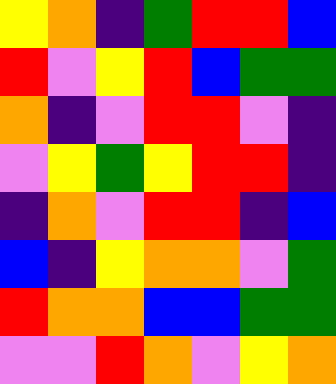[["yellow", "orange", "indigo", "green", "red", "red", "blue"], ["red", "violet", "yellow", "red", "blue", "green", "green"], ["orange", "indigo", "violet", "red", "red", "violet", "indigo"], ["violet", "yellow", "green", "yellow", "red", "red", "indigo"], ["indigo", "orange", "violet", "red", "red", "indigo", "blue"], ["blue", "indigo", "yellow", "orange", "orange", "violet", "green"], ["red", "orange", "orange", "blue", "blue", "green", "green"], ["violet", "violet", "red", "orange", "violet", "yellow", "orange"]]